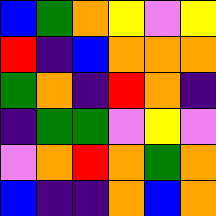[["blue", "green", "orange", "yellow", "violet", "yellow"], ["red", "indigo", "blue", "orange", "orange", "orange"], ["green", "orange", "indigo", "red", "orange", "indigo"], ["indigo", "green", "green", "violet", "yellow", "violet"], ["violet", "orange", "red", "orange", "green", "orange"], ["blue", "indigo", "indigo", "orange", "blue", "orange"]]